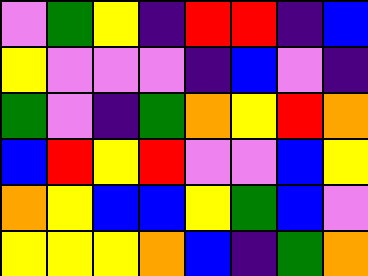[["violet", "green", "yellow", "indigo", "red", "red", "indigo", "blue"], ["yellow", "violet", "violet", "violet", "indigo", "blue", "violet", "indigo"], ["green", "violet", "indigo", "green", "orange", "yellow", "red", "orange"], ["blue", "red", "yellow", "red", "violet", "violet", "blue", "yellow"], ["orange", "yellow", "blue", "blue", "yellow", "green", "blue", "violet"], ["yellow", "yellow", "yellow", "orange", "blue", "indigo", "green", "orange"]]